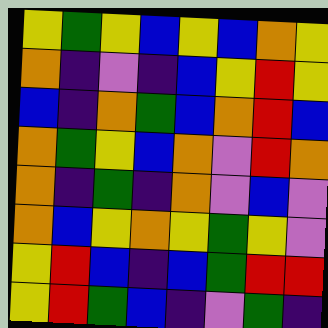[["yellow", "green", "yellow", "blue", "yellow", "blue", "orange", "yellow"], ["orange", "indigo", "violet", "indigo", "blue", "yellow", "red", "yellow"], ["blue", "indigo", "orange", "green", "blue", "orange", "red", "blue"], ["orange", "green", "yellow", "blue", "orange", "violet", "red", "orange"], ["orange", "indigo", "green", "indigo", "orange", "violet", "blue", "violet"], ["orange", "blue", "yellow", "orange", "yellow", "green", "yellow", "violet"], ["yellow", "red", "blue", "indigo", "blue", "green", "red", "red"], ["yellow", "red", "green", "blue", "indigo", "violet", "green", "indigo"]]